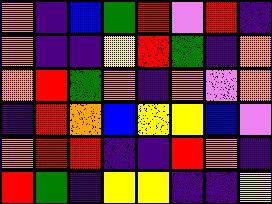[["orange", "indigo", "blue", "green", "red", "violet", "red", "indigo"], ["orange", "indigo", "indigo", "yellow", "red", "green", "indigo", "orange"], ["orange", "red", "green", "orange", "indigo", "orange", "violet", "orange"], ["indigo", "red", "orange", "blue", "yellow", "yellow", "blue", "violet"], ["orange", "red", "red", "indigo", "indigo", "red", "orange", "indigo"], ["red", "green", "indigo", "yellow", "yellow", "indigo", "indigo", "yellow"]]